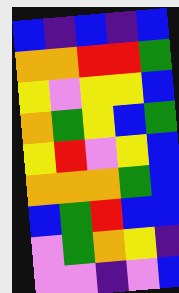[["blue", "indigo", "blue", "indigo", "blue"], ["orange", "orange", "red", "red", "green"], ["yellow", "violet", "yellow", "yellow", "blue"], ["orange", "green", "yellow", "blue", "green"], ["yellow", "red", "violet", "yellow", "blue"], ["orange", "orange", "orange", "green", "blue"], ["blue", "green", "red", "blue", "blue"], ["violet", "green", "orange", "yellow", "indigo"], ["violet", "violet", "indigo", "violet", "blue"]]